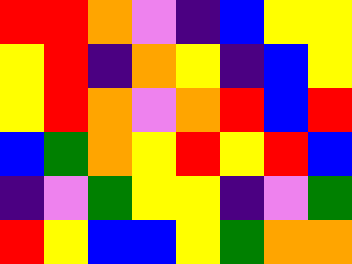[["red", "red", "orange", "violet", "indigo", "blue", "yellow", "yellow"], ["yellow", "red", "indigo", "orange", "yellow", "indigo", "blue", "yellow"], ["yellow", "red", "orange", "violet", "orange", "red", "blue", "red"], ["blue", "green", "orange", "yellow", "red", "yellow", "red", "blue"], ["indigo", "violet", "green", "yellow", "yellow", "indigo", "violet", "green"], ["red", "yellow", "blue", "blue", "yellow", "green", "orange", "orange"]]